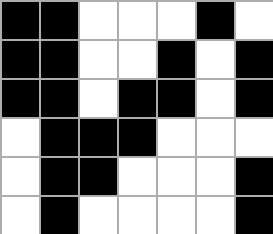[["black", "black", "white", "white", "white", "black", "white"], ["black", "black", "white", "white", "black", "white", "black"], ["black", "black", "white", "black", "black", "white", "black"], ["white", "black", "black", "black", "white", "white", "white"], ["white", "black", "black", "white", "white", "white", "black"], ["white", "black", "white", "white", "white", "white", "black"]]